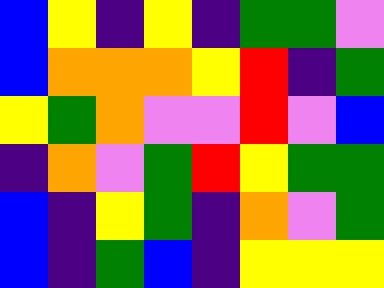[["blue", "yellow", "indigo", "yellow", "indigo", "green", "green", "violet"], ["blue", "orange", "orange", "orange", "yellow", "red", "indigo", "green"], ["yellow", "green", "orange", "violet", "violet", "red", "violet", "blue"], ["indigo", "orange", "violet", "green", "red", "yellow", "green", "green"], ["blue", "indigo", "yellow", "green", "indigo", "orange", "violet", "green"], ["blue", "indigo", "green", "blue", "indigo", "yellow", "yellow", "yellow"]]